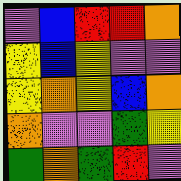[["violet", "blue", "red", "red", "orange"], ["yellow", "blue", "yellow", "violet", "violet"], ["yellow", "orange", "yellow", "blue", "orange"], ["orange", "violet", "violet", "green", "yellow"], ["green", "orange", "green", "red", "violet"]]